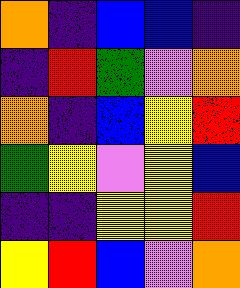[["orange", "indigo", "blue", "blue", "indigo"], ["indigo", "red", "green", "violet", "orange"], ["orange", "indigo", "blue", "yellow", "red"], ["green", "yellow", "violet", "yellow", "blue"], ["indigo", "indigo", "yellow", "yellow", "red"], ["yellow", "red", "blue", "violet", "orange"]]